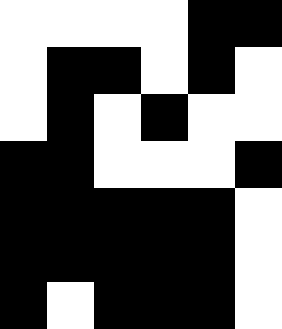[["white", "white", "white", "white", "black", "black"], ["white", "black", "black", "white", "black", "white"], ["white", "black", "white", "black", "white", "white"], ["black", "black", "white", "white", "white", "black"], ["black", "black", "black", "black", "black", "white"], ["black", "black", "black", "black", "black", "white"], ["black", "white", "black", "black", "black", "white"]]